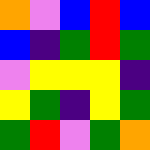[["orange", "violet", "blue", "red", "blue"], ["blue", "indigo", "green", "red", "green"], ["violet", "yellow", "yellow", "yellow", "indigo"], ["yellow", "green", "indigo", "yellow", "green"], ["green", "red", "violet", "green", "orange"]]